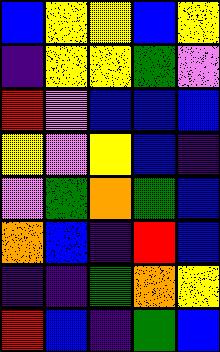[["blue", "yellow", "yellow", "blue", "yellow"], ["indigo", "yellow", "yellow", "green", "violet"], ["red", "violet", "blue", "blue", "blue"], ["yellow", "violet", "yellow", "blue", "indigo"], ["violet", "green", "orange", "green", "blue"], ["orange", "blue", "indigo", "red", "blue"], ["indigo", "indigo", "green", "orange", "yellow"], ["red", "blue", "indigo", "green", "blue"]]